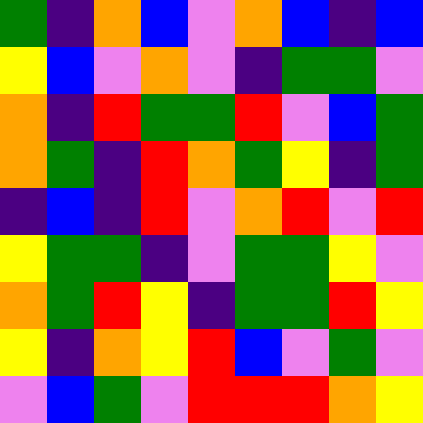[["green", "indigo", "orange", "blue", "violet", "orange", "blue", "indigo", "blue"], ["yellow", "blue", "violet", "orange", "violet", "indigo", "green", "green", "violet"], ["orange", "indigo", "red", "green", "green", "red", "violet", "blue", "green"], ["orange", "green", "indigo", "red", "orange", "green", "yellow", "indigo", "green"], ["indigo", "blue", "indigo", "red", "violet", "orange", "red", "violet", "red"], ["yellow", "green", "green", "indigo", "violet", "green", "green", "yellow", "violet"], ["orange", "green", "red", "yellow", "indigo", "green", "green", "red", "yellow"], ["yellow", "indigo", "orange", "yellow", "red", "blue", "violet", "green", "violet"], ["violet", "blue", "green", "violet", "red", "red", "red", "orange", "yellow"]]